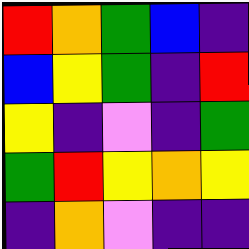[["red", "orange", "green", "blue", "indigo"], ["blue", "yellow", "green", "indigo", "red"], ["yellow", "indigo", "violet", "indigo", "green"], ["green", "red", "yellow", "orange", "yellow"], ["indigo", "orange", "violet", "indigo", "indigo"]]